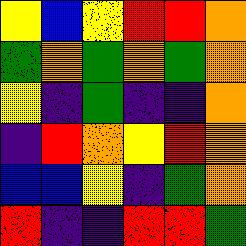[["yellow", "blue", "yellow", "red", "red", "orange"], ["green", "orange", "green", "orange", "green", "orange"], ["yellow", "indigo", "green", "indigo", "indigo", "orange"], ["indigo", "red", "orange", "yellow", "red", "orange"], ["blue", "blue", "yellow", "indigo", "green", "orange"], ["red", "indigo", "indigo", "red", "red", "green"]]